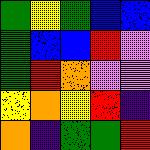[["green", "yellow", "green", "blue", "blue"], ["green", "blue", "blue", "red", "violet"], ["green", "red", "orange", "violet", "violet"], ["yellow", "orange", "yellow", "red", "indigo"], ["orange", "indigo", "green", "green", "red"]]